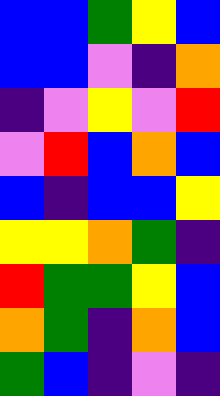[["blue", "blue", "green", "yellow", "blue"], ["blue", "blue", "violet", "indigo", "orange"], ["indigo", "violet", "yellow", "violet", "red"], ["violet", "red", "blue", "orange", "blue"], ["blue", "indigo", "blue", "blue", "yellow"], ["yellow", "yellow", "orange", "green", "indigo"], ["red", "green", "green", "yellow", "blue"], ["orange", "green", "indigo", "orange", "blue"], ["green", "blue", "indigo", "violet", "indigo"]]